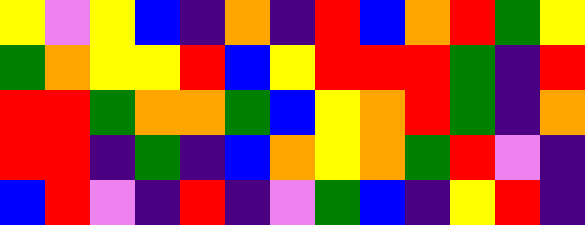[["yellow", "violet", "yellow", "blue", "indigo", "orange", "indigo", "red", "blue", "orange", "red", "green", "yellow"], ["green", "orange", "yellow", "yellow", "red", "blue", "yellow", "red", "red", "red", "green", "indigo", "red"], ["red", "red", "green", "orange", "orange", "green", "blue", "yellow", "orange", "red", "green", "indigo", "orange"], ["red", "red", "indigo", "green", "indigo", "blue", "orange", "yellow", "orange", "green", "red", "violet", "indigo"], ["blue", "red", "violet", "indigo", "red", "indigo", "violet", "green", "blue", "indigo", "yellow", "red", "indigo"]]